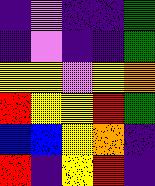[["indigo", "violet", "indigo", "indigo", "green"], ["indigo", "violet", "indigo", "indigo", "green"], ["yellow", "yellow", "violet", "yellow", "orange"], ["red", "yellow", "yellow", "red", "green"], ["blue", "blue", "yellow", "orange", "indigo"], ["red", "indigo", "yellow", "red", "indigo"]]